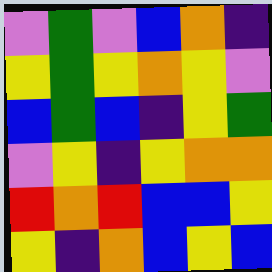[["violet", "green", "violet", "blue", "orange", "indigo"], ["yellow", "green", "yellow", "orange", "yellow", "violet"], ["blue", "green", "blue", "indigo", "yellow", "green"], ["violet", "yellow", "indigo", "yellow", "orange", "orange"], ["red", "orange", "red", "blue", "blue", "yellow"], ["yellow", "indigo", "orange", "blue", "yellow", "blue"]]